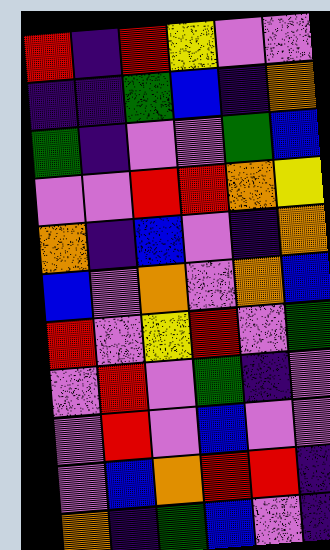[["red", "indigo", "red", "yellow", "violet", "violet"], ["indigo", "indigo", "green", "blue", "indigo", "orange"], ["green", "indigo", "violet", "violet", "green", "blue"], ["violet", "violet", "red", "red", "orange", "yellow"], ["orange", "indigo", "blue", "violet", "indigo", "orange"], ["blue", "violet", "orange", "violet", "orange", "blue"], ["red", "violet", "yellow", "red", "violet", "green"], ["violet", "red", "violet", "green", "indigo", "violet"], ["violet", "red", "violet", "blue", "violet", "violet"], ["violet", "blue", "orange", "red", "red", "indigo"], ["orange", "indigo", "green", "blue", "violet", "indigo"]]